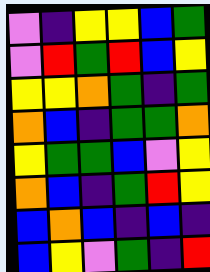[["violet", "indigo", "yellow", "yellow", "blue", "green"], ["violet", "red", "green", "red", "blue", "yellow"], ["yellow", "yellow", "orange", "green", "indigo", "green"], ["orange", "blue", "indigo", "green", "green", "orange"], ["yellow", "green", "green", "blue", "violet", "yellow"], ["orange", "blue", "indigo", "green", "red", "yellow"], ["blue", "orange", "blue", "indigo", "blue", "indigo"], ["blue", "yellow", "violet", "green", "indigo", "red"]]